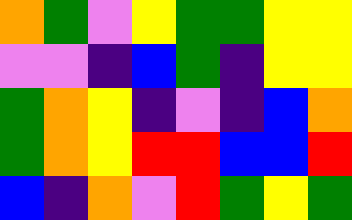[["orange", "green", "violet", "yellow", "green", "green", "yellow", "yellow"], ["violet", "violet", "indigo", "blue", "green", "indigo", "yellow", "yellow"], ["green", "orange", "yellow", "indigo", "violet", "indigo", "blue", "orange"], ["green", "orange", "yellow", "red", "red", "blue", "blue", "red"], ["blue", "indigo", "orange", "violet", "red", "green", "yellow", "green"]]